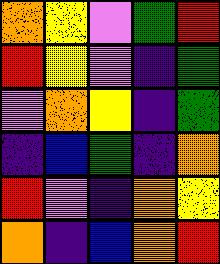[["orange", "yellow", "violet", "green", "red"], ["red", "yellow", "violet", "indigo", "green"], ["violet", "orange", "yellow", "indigo", "green"], ["indigo", "blue", "green", "indigo", "orange"], ["red", "violet", "indigo", "orange", "yellow"], ["orange", "indigo", "blue", "orange", "red"]]